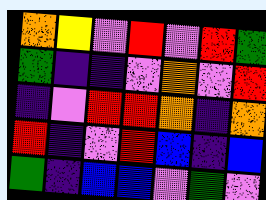[["orange", "yellow", "violet", "red", "violet", "red", "green"], ["green", "indigo", "indigo", "violet", "orange", "violet", "red"], ["indigo", "violet", "red", "red", "orange", "indigo", "orange"], ["red", "indigo", "violet", "red", "blue", "indigo", "blue"], ["green", "indigo", "blue", "blue", "violet", "green", "violet"]]